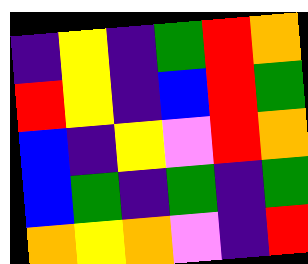[["indigo", "yellow", "indigo", "green", "red", "orange"], ["red", "yellow", "indigo", "blue", "red", "green"], ["blue", "indigo", "yellow", "violet", "red", "orange"], ["blue", "green", "indigo", "green", "indigo", "green"], ["orange", "yellow", "orange", "violet", "indigo", "red"]]